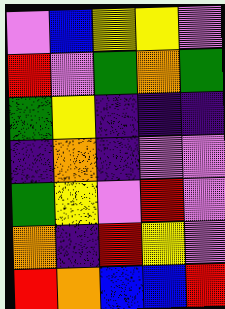[["violet", "blue", "yellow", "yellow", "violet"], ["red", "violet", "green", "orange", "green"], ["green", "yellow", "indigo", "indigo", "indigo"], ["indigo", "orange", "indigo", "violet", "violet"], ["green", "yellow", "violet", "red", "violet"], ["orange", "indigo", "red", "yellow", "violet"], ["red", "orange", "blue", "blue", "red"]]